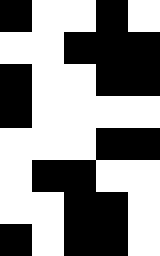[["black", "white", "white", "black", "white"], ["white", "white", "black", "black", "black"], ["black", "white", "white", "black", "black"], ["black", "white", "white", "white", "white"], ["white", "white", "white", "black", "black"], ["white", "black", "black", "white", "white"], ["white", "white", "black", "black", "white"], ["black", "white", "black", "black", "white"]]